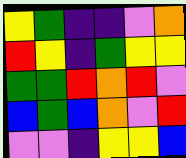[["yellow", "green", "indigo", "indigo", "violet", "orange"], ["red", "yellow", "indigo", "green", "yellow", "yellow"], ["green", "green", "red", "orange", "red", "violet"], ["blue", "green", "blue", "orange", "violet", "red"], ["violet", "violet", "indigo", "yellow", "yellow", "blue"]]